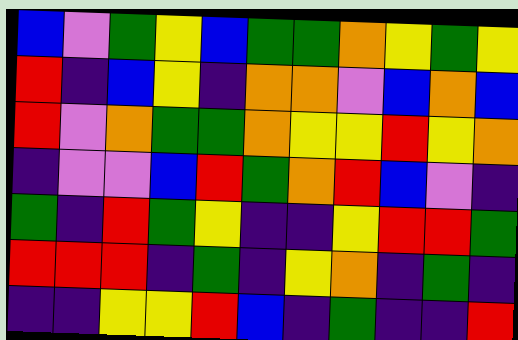[["blue", "violet", "green", "yellow", "blue", "green", "green", "orange", "yellow", "green", "yellow"], ["red", "indigo", "blue", "yellow", "indigo", "orange", "orange", "violet", "blue", "orange", "blue"], ["red", "violet", "orange", "green", "green", "orange", "yellow", "yellow", "red", "yellow", "orange"], ["indigo", "violet", "violet", "blue", "red", "green", "orange", "red", "blue", "violet", "indigo"], ["green", "indigo", "red", "green", "yellow", "indigo", "indigo", "yellow", "red", "red", "green"], ["red", "red", "red", "indigo", "green", "indigo", "yellow", "orange", "indigo", "green", "indigo"], ["indigo", "indigo", "yellow", "yellow", "red", "blue", "indigo", "green", "indigo", "indigo", "red"]]